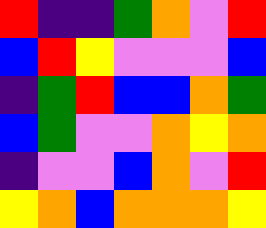[["red", "indigo", "indigo", "green", "orange", "violet", "red"], ["blue", "red", "yellow", "violet", "violet", "violet", "blue"], ["indigo", "green", "red", "blue", "blue", "orange", "green"], ["blue", "green", "violet", "violet", "orange", "yellow", "orange"], ["indigo", "violet", "violet", "blue", "orange", "violet", "red"], ["yellow", "orange", "blue", "orange", "orange", "orange", "yellow"]]